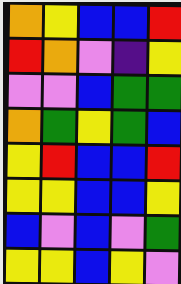[["orange", "yellow", "blue", "blue", "red"], ["red", "orange", "violet", "indigo", "yellow"], ["violet", "violet", "blue", "green", "green"], ["orange", "green", "yellow", "green", "blue"], ["yellow", "red", "blue", "blue", "red"], ["yellow", "yellow", "blue", "blue", "yellow"], ["blue", "violet", "blue", "violet", "green"], ["yellow", "yellow", "blue", "yellow", "violet"]]